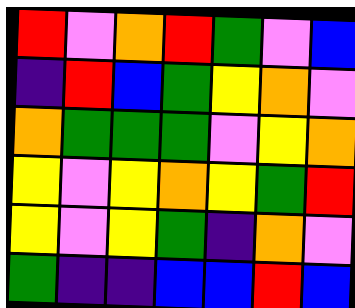[["red", "violet", "orange", "red", "green", "violet", "blue"], ["indigo", "red", "blue", "green", "yellow", "orange", "violet"], ["orange", "green", "green", "green", "violet", "yellow", "orange"], ["yellow", "violet", "yellow", "orange", "yellow", "green", "red"], ["yellow", "violet", "yellow", "green", "indigo", "orange", "violet"], ["green", "indigo", "indigo", "blue", "blue", "red", "blue"]]